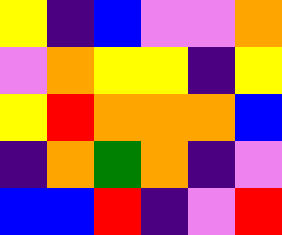[["yellow", "indigo", "blue", "violet", "violet", "orange"], ["violet", "orange", "yellow", "yellow", "indigo", "yellow"], ["yellow", "red", "orange", "orange", "orange", "blue"], ["indigo", "orange", "green", "orange", "indigo", "violet"], ["blue", "blue", "red", "indigo", "violet", "red"]]